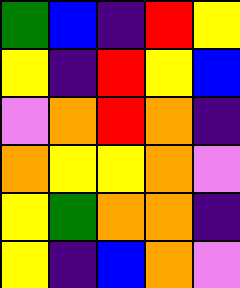[["green", "blue", "indigo", "red", "yellow"], ["yellow", "indigo", "red", "yellow", "blue"], ["violet", "orange", "red", "orange", "indigo"], ["orange", "yellow", "yellow", "orange", "violet"], ["yellow", "green", "orange", "orange", "indigo"], ["yellow", "indigo", "blue", "orange", "violet"]]